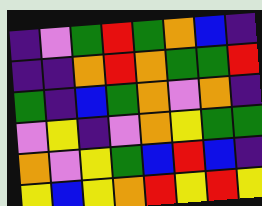[["indigo", "violet", "green", "red", "green", "orange", "blue", "indigo"], ["indigo", "indigo", "orange", "red", "orange", "green", "green", "red"], ["green", "indigo", "blue", "green", "orange", "violet", "orange", "indigo"], ["violet", "yellow", "indigo", "violet", "orange", "yellow", "green", "green"], ["orange", "violet", "yellow", "green", "blue", "red", "blue", "indigo"], ["yellow", "blue", "yellow", "orange", "red", "yellow", "red", "yellow"]]